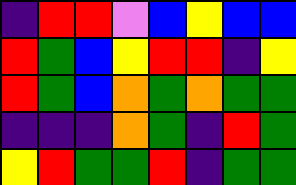[["indigo", "red", "red", "violet", "blue", "yellow", "blue", "blue"], ["red", "green", "blue", "yellow", "red", "red", "indigo", "yellow"], ["red", "green", "blue", "orange", "green", "orange", "green", "green"], ["indigo", "indigo", "indigo", "orange", "green", "indigo", "red", "green"], ["yellow", "red", "green", "green", "red", "indigo", "green", "green"]]